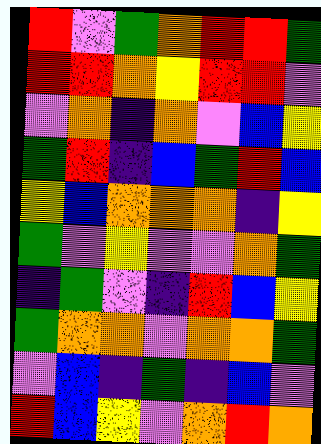[["red", "violet", "green", "orange", "red", "red", "green"], ["red", "red", "orange", "yellow", "red", "red", "violet"], ["violet", "orange", "indigo", "orange", "violet", "blue", "yellow"], ["green", "red", "indigo", "blue", "green", "red", "blue"], ["yellow", "blue", "orange", "orange", "orange", "indigo", "yellow"], ["green", "violet", "yellow", "violet", "violet", "orange", "green"], ["indigo", "green", "violet", "indigo", "red", "blue", "yellow"], ["green", "orange", "orange", "violet", "orange", "orange", "green"], ["violet", "blue", "indigo", "green", "indigo", "blue", "violet"], ["red", "blue", "yellow", "violet", "orange", "red", "orange"]]